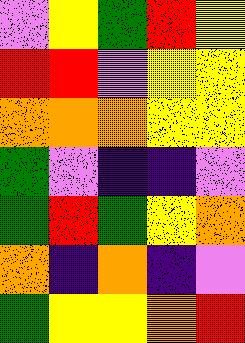[["violet", "yellow", "green", "red", "yellow"], ["red", "red", "violet", "yellow", "yellow"], ["orange", "orange", "orange", "yellow", "yellow"], ["green", "violet", "indigo", "indigo", "violet"], ["green", "red", "green", "yellow", "orange"], ["orange", "indigo", "orange", "indigo", "violet"], ["green", "yellow", "yellow", "orange", "red"]]